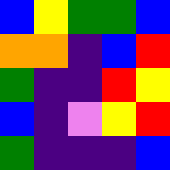[["blue", "yellow", "green", "green", "blue"], ["orange", "orange", "indigo", "blue", "red"], ["green", "indigo", "indigo", "red", "yellow"], ["blue", "indigo", "violet", "yellow", "red"], ["green", "indigo", "indigo", "indigo", "blue"]]